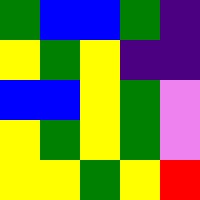[["green", "blue", "blue", "green", "indigo"], ["yellow", "green", "yellow", "indigo", "indigo"], ["blue", "blue", "yellow", "green", "violet"], ["yellow", "green", "yellow", "green", "violet"], ["yellow", "yellow", "green", "yellow", "red"]]